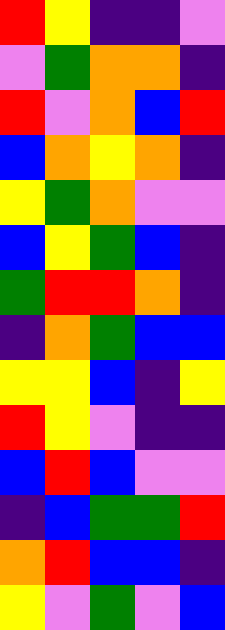[["red", "yellow", "indigo", "indigo", "violet"], ["violet", "green", "orange", "orange", "indigo"], ["red", "violet", "orange", "blue", "red"], ["blue", "orange", "yellow", "orange", "indigo"], ["yellow", "green", "orange", "violet", "violet"], ["blue", "yellow", "green", "blue", "indigo"], ["green", "red", "red", "orange", "indigo"], ["indigo", "orange", "green", "blue", "blue"], ["yellow", "yellow", "blue", "indigo", "yellow"], ["red", "yellow", "violet", "indigo", "indigo"], ["blue", "red", "blue", "violet", "violet"], ["indigo", "blue", "green", "green", "red"], ["orange", "red", "blue", "blue", "indigo"], ["yellow", "violet", "green", "violet", "blue"]]